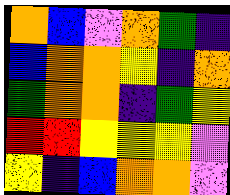[["orange", "blue", "violet", "orange", "green", "indigo"], ["blue", "orange", "orange", "yellow", "indigo", "orange"], ["green", "orange", "orange", "indigo", "green", "yellow"], ["red", "red", "yellow", "yellow", "yellow", "violet"], ["yellow", "indigo", "blue", "orange", "orange", "violet"]]